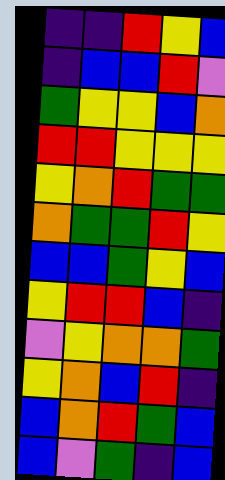[["indigo", "indigo", "red", "yellow", "blue"], ["indigo", "blue", "blue", "red", "violet"], ["green", "yellow", "yellow", "blue", "orange"], ["red", "red", "yellow", "yellow", "yellow"], ["yellow", "orange", "red", "green", "green"], ["orange", "green", "green", "red", "yellow"], ["blue", "blue", "green", "yellow", "blue"], ["yellow", "red", "red", "blue", "indigo"], ["violet", "yellow", "orange", "orange", "green"], ["yellow", "orange", "blue", "red", "indigo"], ["blue", "orange", "red", "green", "blue"], ["blue", "violet", "green", "indigo", "blue"]]